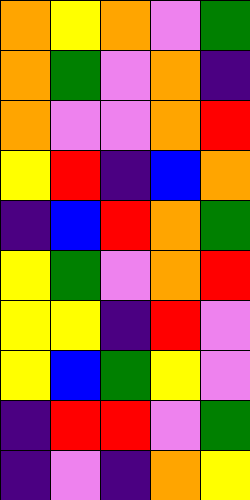[["orange", "yellow", "orange", "violet", "green"], ["orange", "green", "violet", "orange", "indigo"], ["orange", "violet", "violet", "orange", "red"], ["yellow", "red", "indigo", "blue", "orange"], ["indigo", "blue", "red", "orange", "green"], ["yellow", "green", "violet", "orange", "red"], ["yellow", "yellow", "indigo", "red", "violet"], ["yellow", "blue", "green", "yellow", "violet"], ["indigo", "red", "red", "violet", "green"], ["indigo", "violet", "indigo", "orange", "yellow"]]